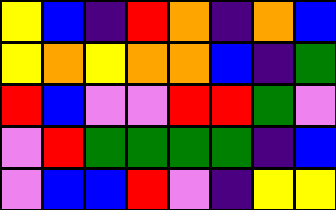[["yellow", "blue", "indigo", "red", "orange", "indigo", "orange", "blue"], ["yellow", "orange", "yellow", "orange", "orange", "blue", "indigo", "green"], ["red", "blue", "violet", "violet", "red", "red", "green", "violet"], ["violet", "red", "green", "green", "green", "green", "indigo", "blue"], ["violet", "blue", "blue", "red", "violet", "indigo", "yellow", "yellow"]]